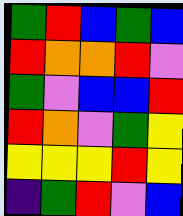[["green", "red", "blue", "green", "blue"], ["red", "orange", "orange", "red", "violet"], ["green", "violet", "blue", "blue", "red"], ["red", "orange", "violet", "green", "yellow"], ["yellow", "yellow", "yellow", "red", "yellow"], ["indigo", "green", "red", "violet", "blue"]]